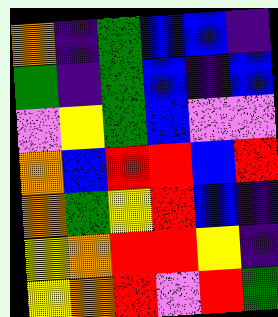[["orange", "indigo", "green", "blue", "blue", "indigo"], ["green", "indigo", "green", "blue", "indigo", "blue"], ["violet", "yellow", "green", "blue", "violet", "violet"], ["orange", "blue", "red", "red", "blue", "red"], ["orange", "green", "yellow", "red", "blue", "indigo"], ["yellow", "orange", "red", "red", "yellow", "indigo"], ["yellow", "orange", "red", "violet", "red", "green"]]